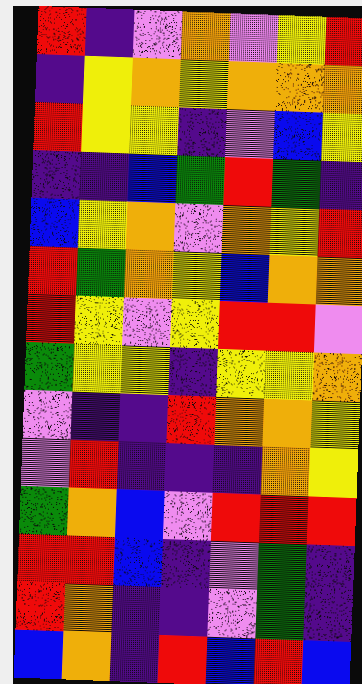[["red", "indigo", "violet", "orange", "violet", "yellow", "red"], ["indigo", "yellow", "orange", "yellow", "orange", "orange", "orange"], ["red", "yellow", "yellow", "indigo", "violet", "blue", "yellow"], ["indigo", "indigo", "blue", "green", "red", "green", "indigo"], ["blue", "yellow", "orange", "violet", "orange", "yellow", "red"], ["red", "green", "orange", "yellow", "blue", "orange", "orange"], ["red", "yellow", "violet", "yellow", "red", "red", "violet"], ["green", "yellow", "yellow", "indigo", "yellow", "yellow", "orange"], ["violet", "indigo", "indigo", "red", "orange", "orange", "yellow"], ["violet", "red", "indigo", "indigo", "indigo", "orange", "yellow"], ["green", "orange", "blue", "violet", "red", "red", "red"], ["red", "red", "blue", "indigo", "violet", "green", "indigo"], ["red", "orange", "indigo", "indigo", "violet", "green", "indigo"], ["blue", "orange", "indigo", "red", "blue", "red", "blue"]]